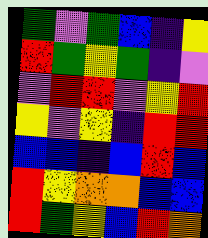[["green", "violet", "green", "blue", "indigo", "yellow"], ["red", "green", "yellow", "green", "indigo", "violet"], ["violet", "red", "red", "violet", "yellow", "red"], ["yellow", "violet", "yellow", "indigo", "red", "red"], ["blue", "blue", "indigo", "blue", "red", "blue"], ["red", "yellow", "orange", "orange", "blue", "blue"], ["red", "green", "yellow", "blue", "red", "orange"]]